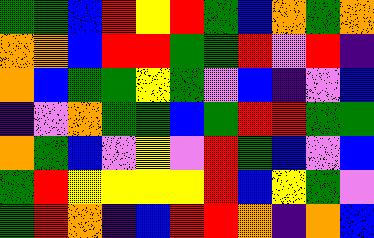[["green", "green", "blue", "red", "yellow", "red", "green", "blue", "orange", "green", "orange"], ["orange", "orange", "blue", "red", "red", "green", "green", "red", "violet", "red", "indigo"], ["orange", "blue", "green", "green", "yellow", "green", "violet", "blue", "indigo", "violet", "blue"], ["indigo", "violet", "orange", "green", "green", "blue", "green", "red", "red", "green", "green"], ["orange", "green", "blue", "violet", "yellow", "violet", "red", "green", "blue", "violet", "blue"], ["green", "red", "yellow", "yellow", "yellow", "yellow", "red", "blue", "yellow", "green", "violet"], ["green", "red", "orange", "indigo", "blue", "red", "red", "orange", "indigo", "orange", "blue"]]